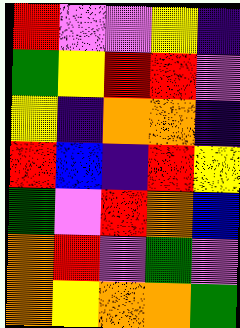[["red", "violet", "violet", "yellow", "indigo"], ["green", "yellow", "red", "red", "violet"], ["yellow", "indigo", "orange", "orange", "indigo"], ["red", "blue", "indigo", "red", "yellow"], ["green", "violet", "red", "orange", "blue"], ["orange", "red", "violet", "green", "violet"], ["orange", "yellow", "orange", "orange", "green"]]